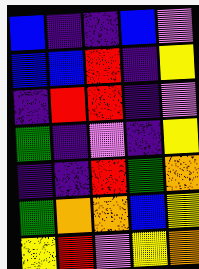[["blue", "indigo", "indigo", "blue", "violet"], ["blue", "blue", "red", "indigo", "yellow"], ["indigo", "red", "red", "indigo", "violet"], ["green", "indigo", "violet", "indigo", "yellow"], ["indigo", "indigo", "red", "green", "orange"], ["green", "orange", "orange", "blue", "yellow"], ["yellow", "red", "violet", "yellow", "orange"]]